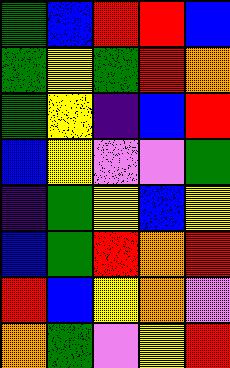[["green", "blue", "red", "red", "blue"], ["green", "yellow", "green", "red", "orange"], ["green", "yellow", "indigo", "blue", "red"], ["blue", "yellow", "violet", "violet", "green"], ["indigo", "green", "yellow", "blue", "yellow"], ["blue", "green", "red", "orange", "red"], ["red", "blue", "yellow", "orange", "violet"], ["orange", "green", "violet", "yellow", "red"]]